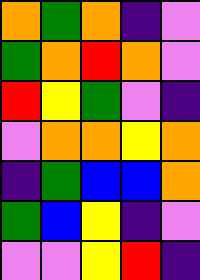[["orange", "green", "orange", "indigo", "violet"], ["green", "orange", "red", "orange", "violet"], ["red", "yellow", "green", "violet", "indigo"], ["violet", "orange", "orange", "yellow", "orange"], ["indigo", "green", "blue", "blue", "orange"], ["green", "blue", "yellow", "indigo", "violet"], ["violet", "violet", "yellow", "red", "indigo"]]